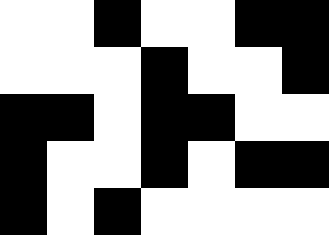[["white", "white", "black", "white", "white", "black", "black"], ["white", "white", "white", "black", "white", "white", "black"], ["black", "black", "white", "black", "black", "white", "white"], ["black", "white", "white", "black", "white", "black", "black"], ["black", "white", "black", "white", "white", "white", "white"]]